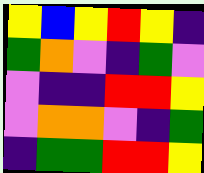[["yellow", "blue", "yellow", "red", "yellow", "indigo"], ["green", "orange", "violet", "indigo", "green", "violet"], ["violet", "indigo", "indigo", "red", "red", "yellow"], ["violet", "orange", "orange", "violet", "indigo", "green"], ["indigo", "green", "green", "red", "red", "yellow"]]